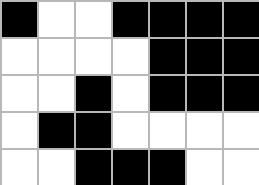[["black", "white", "white", "black", "black", "black", "black"], ["white", "white", "white", "white", "black", "black", "black"], ["white", "white", "black", "white", "black", "black", "black"], ["white", "black", "black", "white", "white", "white", "white"], ["white", "white", "black", "black", "black", "white", "white"]]